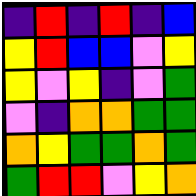[["indigo", "red", "indigo", "red", "indigo", "blue"], ["yellow", "red", "blue", "blue", "violet", "yellow"], ["yellow", "violet", "yellow", "indigo", "violet", "green"], ["violet", "indigo", "orange", "orange", "green", "green"], ["orange", "yellow", "green", "green", "orange", "green"], ["green", "red", "red", "violet", "yellow", "orange"]]